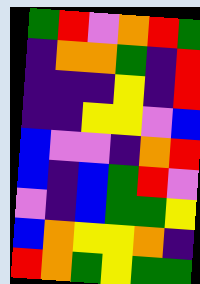[["green", "red", "violet", "orange", "red", "green"], ["indigo", "orange", "orange", "green", "indigo", "red"], ["indigo", "indigo", "indigo", "yellow", "indigo", "red"], ["indigo", "indigo", "yellow", "yellow", "violet", "blue"], ["blue", "violet", "violet", "indigo", "orange", "red"], ["blue", "indigo", "blue", "green", "red", "violet"], ["violet", "indigo", "blue", "green", "green", "yellow"], ["blue", "orange", "yellow", "yellow", "orange", "indigo"], ["red", "orange", "green", "yellow", "green", "green"]]